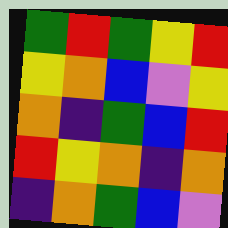[["green", "red", "green", "yellow", "red"], ["yellow", "orange", "blue", "violet", "yellow"], ["orange", "indigo", "green", "blue", "red"], ["red", "yellow", "orange", "indigo", "orange"], ["indigo", "orange", "green", "blue", "violet"]]